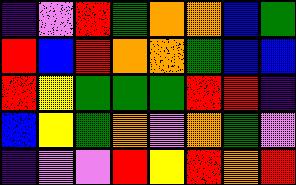[["indigo", "violet", "red", "green", "orange", "orange", "blue", "green"], ["red", "blue", "red", "orange", "orange", "green", "blue", "blue"], ["red", "yellow", "green", "green", "green", "red", "red", "indigo"], ["blue", "yellow", "green", "orange", "violet", "orange", "green", "violet"], ["indigo", "violet", "violet", "red", "yellow", "red", "orange", "red"]]